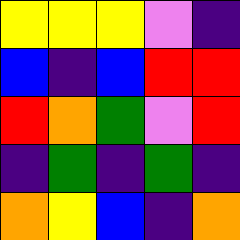[["yellow", "yellow", "yellow", "violet", "indigo"], ["blue", "indigo", "blue", "red", "red"], ["red", "orange", "green", "violet", "red"], ["indigo", "green", "indigo", "green", "indigo"], ["orange", "yellow", "blue", "indigo", "orange"]]